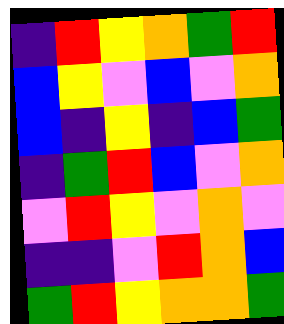[["indigo", "red", "yellow", "orange", "green", "red"], ["blue", "yellow", "violet", "blue", "violet", "orange"], ["blue", "indigo", "yellow", "indigo", "blue", "green"], ["indigo", "green", "red", "blue", "violet", "orange"], ["violet", "red", "yellow", "violet", "orange", "violet"], ["indigo", "indigo", "violet", "red", "orange", "blue"], ["green", "red", "yellow", "orange", "orange", "green"]]